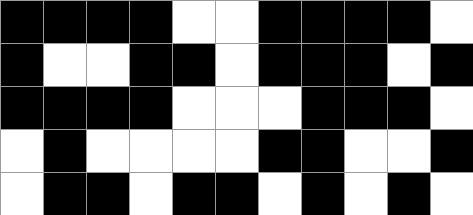[["black", "black", "black", "black", "white", "white", "black", "black", "black", "black", "white"], ["black", "white", "white", "black", "black", "white", "black", "black", "black", "white", "black"], ["black", "black", "black", "black", "white", "white", "white", "black", "black", "black", "white"], ["white", "black", "white", "white", "white", "white", "black", "black", "white", "white", "black"], ["white", "black", "black", "white", "black", "black", "white", "black", "white", "black", "white"]]